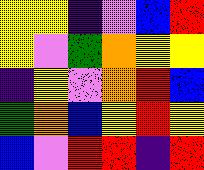[["yellow", "yellow", "indigo", "violet", "blue", "red"], ["yellow", "violet", "green", "orange", "yellow", "yellow"], ["indigo", "yellow", "violet", "orange", "red", "blue"], ["green", "orange", "blue", "yellow", "red", "yellow"], ["blue", "violet", "red", "red", "indigo", "red"]]